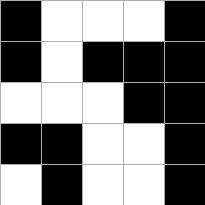[["black", "white", "white", "white", "black"], ["black", "white", "black", "black", "black"], ["white", "white", "white", "black", "black"], ["black", "black", "white", "white", "black"], ["white", "black", "white", "white", "black"]]